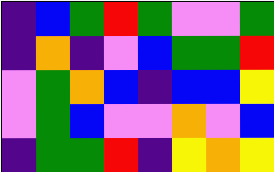[["indigo", "blue", "green", "red", "green", "violet", "violet", "green"], ["indigo", "orange", "indigo", "violet", "blue", "green", "green", "red"], ["violet", "green", "orange", "blue", "indigo", "blue", "blue", "yellow"], ["violet", "green", "blue", "violet", "violet", "orange", "violet", "blue"], ["indigo", "green", "green", "red", "indigo", "yellow", "orange", "yellow"]]